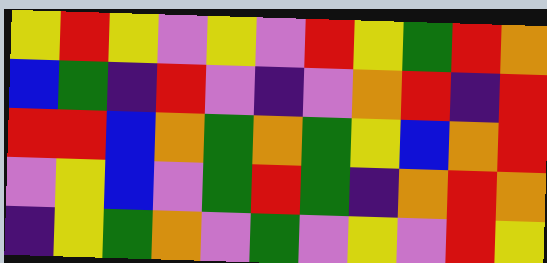[["yellow", "red", "yellow", "violet", "yellow", "violet", "red", "yellow", "green", "red", "orange"], ["blue", "green", "indigo", "red", "violet", "indigo", "violet", "orange", "red", "indigo", "red"], ["red", "red", "blue", "orange", "green", "orange", "green", "yellow", "blue", "orange", "red"], ["violet", "yellow", "blue", "violet", "green", "red", "green", "indigo", "orange", "red", "orange"], ["indigo", "yellow", "green", "orange", "violet", "green", "violet", "yellow", "violet", "red", "yellow"]]